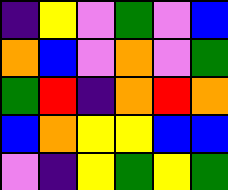[["indigo", "yellow", "violet", "green", "violet", "blue"], ["orange", "blue", "violet", "orange", "violet", "green"], ["green", "red", "indigo", "orange", "red", "orange"], ["blue", "orange", "yellow", "yellow", "blue", "blue"], ["violet", "indigo", "yellow", "green", "yellow", "green"]]